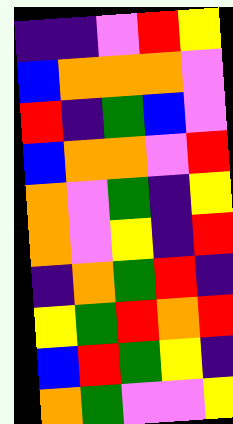[["indigo", "indigo", "violet", "red", "yellow"], ["blue", "orange", "orange", "orange", "violet"], ["red", "indigo", "green", "blue", "violet"], ["blue", "orange", "orange", "violet", "red"], ["orange", "violet", "green", "indigo", "yellow"], ["orange", "violet", "yellow", "indigo", "red"], ["indigo", "orange", "green", "red", "indigo"], ["yellow", "green", "red", "orange", "red"], ["blue", "red", "green", "yellow", "indigo"], ["orange", "green", "violet", "violet", "yellow"]]